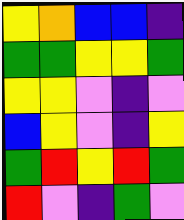[["yellow", "orange", "blue", "blue", "indigo"], ["green", "green", "yellow", "yellow", "green"], ["yellow", "yellow", "violet", "indigo", "violet"], ["blue", "yellow", "violet", "indigo", "yellow"], ["green", "red", "yellow", "red", "green"], ["red", "violet", "indigo", "green", "violet"]]